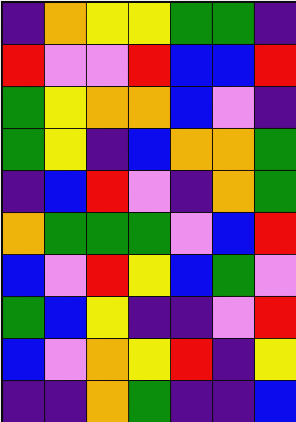[["indigo", "orange", "yellow", "yellow", "green", "green", "indigo"], ["red", "violet", "violet", "red", "blue", "blue", "red"], ["green", "yellow", "orange", "orange", "blue", "violet", "indigo"], ["green", "yellow", "indigo", "blue", "orange", "orange", "green"], ["indigo", "blue", "red", "violet", "indigo", "orange", "green"], ["orange", "green", "green", "green", "violet", "blue", "red"], ["blue", "violet", "red", "yellow", "blue", "green", "violet"], ["green", "blue", "yellow", "indigo", "indigo", "violet", "red"], ["blue", "violet", "orange", "yellow", "red", "indigo", "yellow"], ["indigo", "indigo", "orange", "green", "indigo", "indigo", "blue"]]